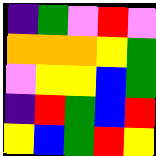[["indigo", "green", "violet", "red", "violet"], ["orange", "orange", "orange", "yellow", "green"], ["violet", "yellow", "yellow", "blue", "green"], ["indigo", "red", "green", "blue", "red"], ["yellow", "blue", "green", "red", "yellow"]]